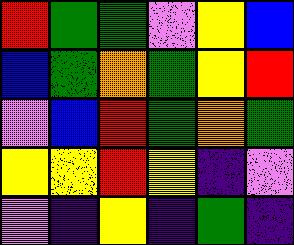[["red", "green", "green", "violet", "yellow", "blue"], ["blue", "green", "orange", "green", "yellow", "red"], ["violet", "blue", "red", "green", "orange", "green"], ["yellow", "yellow", "red", "yellow", "indigo", "violet"], ["violet", "indigo", "yellow", "indigo", "green", "indigo"]]